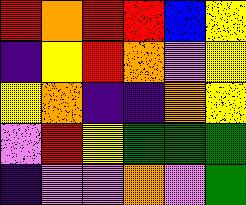[["red", "orange", "red", "red", "blue", "yellow"], ["indigo", "yellow", "red", "orange", "violet", "yellow"], ["yellow", "orange", "indigo", "indigo", "orange", "yellow"], ["violet", "red", "yellow", "green", "green", "green"], ["indigo", "violet", "violet", "orange", "violet", "green"]]